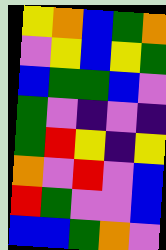[["yellow", "orange", "blue", "green", "orange"], ["violet", "yellow", "blue", "yellow", "green"], ["blue", "green", "green", "blue", "violet"], ["green", "violet", "indigo", "violet", "indigo"], ["green", "red", "yellow", "indigo", "yellow"], ["orange", "violet", "red", "violet", "blue"], ["red", "green", "violet", "violet", "blue"], ["blue", "blue", "green", "orange", "violet"]]